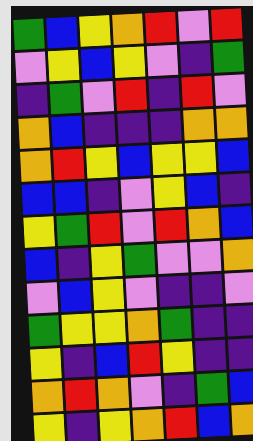[["green", "blue", "yellow", "orange", "red", "violet", "red"], ["violet", "yellow", "blue", "yellow", "violet", "indigo", "green"], ["indigo", "green", "violet", "red", "indigo", "red", "violet"], ["orange", "blue", "indigo", "indigo", "indigo", "orange", "orange"], ["orange", "red", "yellow", "blue", "yellow", "yellow", "blue"], ["blue", "blue", "indigo", "violet", "yellow", "blue", "indigo"], ["yellow", "green", "red", "violet", "red", "orange", "blue"], ["blue", "indigo", "yellow", "green", "violet", "violet", "orange"], ["violet", "blue", "yellow", "violet", "indigo", "indigo", "violet"], ["green", "yellow", "yellow", "orange", "green", "indigo", "indigo"], ["yellow", "indigo", "blue", "red", "yellow", "indigo", "indigo"], ["orange", "red", "orange", "violet", "indigo", "green", "blue"], ["yellow", "indigo", "yellow", "orange", "red", "blue", "orange"]]